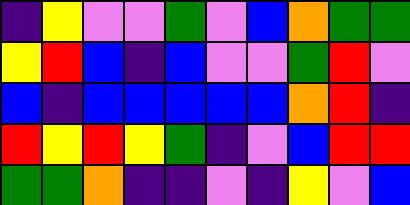[["indigo", "yellow", "violet", "violet", "green", "violet", "blue", "orange", "green", "green"], ["yellow", "red", "blue", "indigo", "blue", "violet", "violet", "green", "red", "violet"], ["blue", "indigo", "blue", "blue", "blue", "blue", "blue", "orange", "red", "indigo"], ["red", "yellow", "red", "yellow", "green", "indigo", "violet", "blue", "red", "red"], ["green", "green", "orange", "indigo", "indigo", "violet", "indigo", "yellow", "violet", "blue"]]